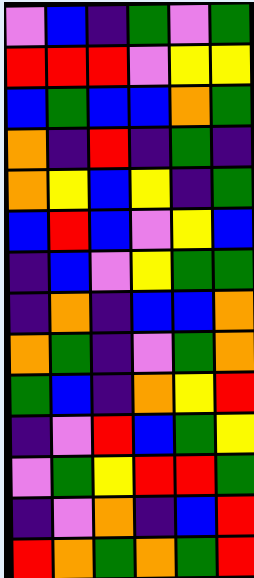[["violet", "blue", "indigo", "green", "violet", "green"], ["red", "red", "red", "violet", "yellow", "yellow"], ["blue", "green", "blue", "blue", "orange", "green"], ["orange", "indigo", "red", "indigo", "green", "indigo"], ["orange", "yellow", "blue", "yellow", "indigo", "green"], ["blue", "red", "blue", "violet", "yellow", "blue"], ["indigo", "blue", "violet", "yellow", "green", "green"], ["indigo", "orange", "indigo", "blue", "blue", "orange"], ["orange", "green", "indigo", "violet", "green", "orange"], ["green", "blue", "indigo", "orange", "yellow", "red"], ["indigo", "violet", "red", "blue", "green", "yellow"], ["violet", "green", "yellow", "red", "red", "green"], ["indigo", "violet", "orange", "indigo", "blue", "red"], ["red", "orange", "green", "orange", "green", "red"]]